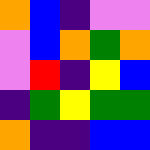[["orange", "blue", "indigo", "violet", "violet"], ["violet", "blue", "orange", "green", "orange"], ["violet", "red", "indigo", "yellow", "blue"], ["indigo", "green", "yellow", "green", "green"], ["orange", "indigo", "indigo", "blue", "blue"]]